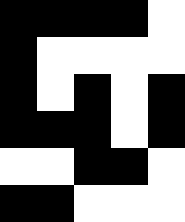[["black", "black", "black", "black", "white"], ["black", "white", "white", "white", "white"], ["black", "white", "black", "white", "black"], ["black", "black", "black", "white", "black"], ["white", "white", "black", "black", "white"], ["black", "black", "white", "white", "white"]]